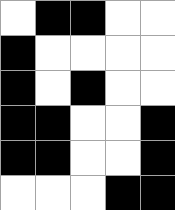[["white", "black", "black", "white", "white"], ["black", "white", "white", "white", "white"], ["black", "white", "black", "white", "white"], ["black", "black", "white", "white", "black"], ["black", "black", "white", "white", "black"], ["white", "white", "white", "black", "black"]]